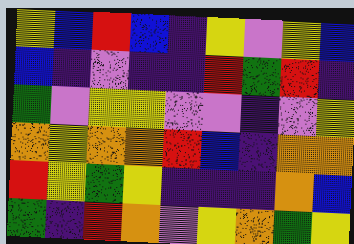[["yellow", "blue", "red", "blue", "indigo", "yellow", "violet", "yellow", "blue"], ["blue", "indigo", "violet", "indigo", "indigo", "red", "green", "red", "indigo"], ["green", "violet", "yellow", "yellow", "violet", "violet", "indigo", "violet", "yellow"], ["orange", "yellow", "orange", "orange", "red", "blue", "indigo", "orange", "orange"], ["red", "yellow", "green", "yellow", "indigo", "indigo", "indigo", "orange", "blue"], ["green", "indigo", "red", "orange", "violet", "yellow", "orange", "green", "yellow"]]